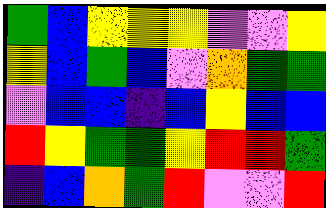[["green", "blue", "yellow", "yellow", "yellow", "violet", "violet", "yellow"], ["yellow", "blue", "green", "blue", "violet", "orange", "green", "green"], ["violet", "blue", "blue", "indigo", "blue", "yellow", "blue", "blue"], ["red", "yellow", "green", "green", "yellow", "red", "red", "green"], ["indigo", "blue", "orange", "green", "red", "violet", "violet", "red"]]